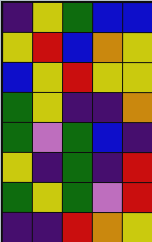[["indigo", "yellow", "green", "blue", "blue"], ["yellow", "red", "blue", "orange", "yellow"], ["blue", "yellow", "red", "yellow", "yellow"], ["green", "yellow", "indigo", "indigo", "orange"], ["green", "violet", "green", "blue", "indigo"], ["yellow", "indigo", "green", "indigo", "red"], ["green", "yellow", "green", "violet", "red"], ["indigo", "indigo", "red", "orange", "yellow"]]